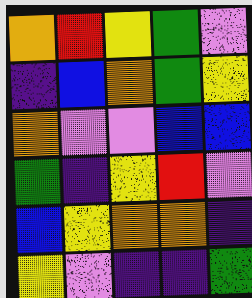[["orange", "red", "yellow", "green", "violet"], ["indigo", "blue", "orange", "green", "yellow"], ["orange", "violet", "violet", "blue", "blue"], ["green", "indigo", "yellow", "red", "violet"], ["blue", "yellow", "orange", "orange", "indigo"], ["yellow", "violet", "indigo", "indigo", "green"]]